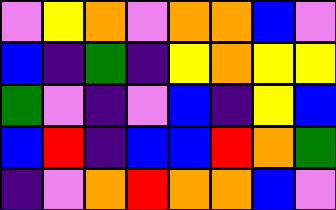[["violet", "yellow", "orange", "violet", "orange", "orange", "blue", "violet"], ["blue", "indigo", "green", "indigo", "yellow", "orange", "yellow", "yellow"], ["green", "violet", "indigo", "violet", "blue", "indigo", "yellow", "blue"], ["blue", "red", "indigo", "blue", "blue", "red", "orange", "green"], ["indigo", "violet", "orange", "red", "orange", "orange", "blue", "violet"]]